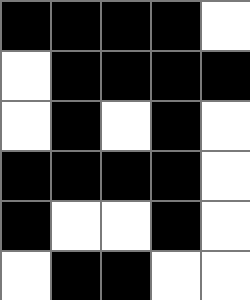[["black", "black", "black", "black", "white"], ["white", "black", "black", "black", "black"], ["white", "black", "white", "black", "white"], ["black", "black", "black", "black", "white"], ["black", "white", "white", "black", "white"], ["white", "black", "black", "white", "white"]]